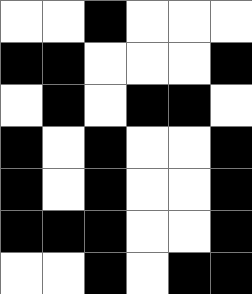[["white", "white", "black", "white", "white", "white"], ["black", "black", "white", "white", "white", "black"], ["white", "black", "white", "black", "black", "white"], ["black", "white", "black", "white", "white", "black"], ["black", "white", "black", "white", "white", "black"], ["black", "black", "black", "white", "white", "black"], ["white", "white", "black", "white", "black", "black"]]